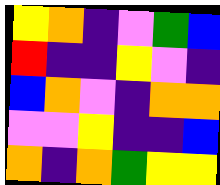[["yellow", "orange", "indigo", "violet", "green", "blue"], ["red", "indigo", "indigo", "yellow", "violet", "indigo"], ["blue", "orange", "violet", "indigo", "orange", "orange"], ["violet", "violet", "yellow", "indigo", "indigo", "blue"], ["orange", "indigo", "orange", "green", "yellow", "yellow"]]